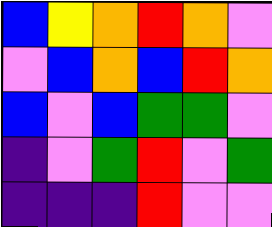[["blue", "yellow", "orange", "red", "orange", "violet"], ["violet", "blue", "orange", "blue", "red", "orange"], ["blue", "violet", "blue", "green", "green", "violet"], ["indigo", "violet", "green", "red", "violet", "green"], ["indigo", "indigo", "indigo", "red", "violet", "violet"]]